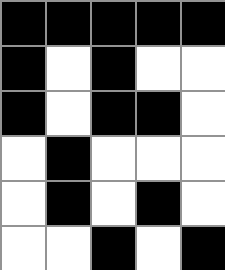[["black", "black", "black", "black", "black"], ["black", "white", "black", "white", "white"], ["black", "white", "black", "black", "white"], ["white", "black", "white", "white", "white"], ["white", "black", "white", "black", "white"], ["white", "white", "black", "white", "black"]]